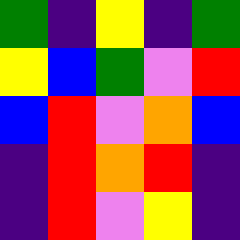[["green", "indigo", "yellow", "indigo", "green"], ["yellow", "blue", "green", "violet", "red"], ["blue", "red", "violet", "orange", "blue"], ["indigo", "red", "orange", "red", "indigo"], ["indigo", "red", "violet", "yellow", "indigo"]]